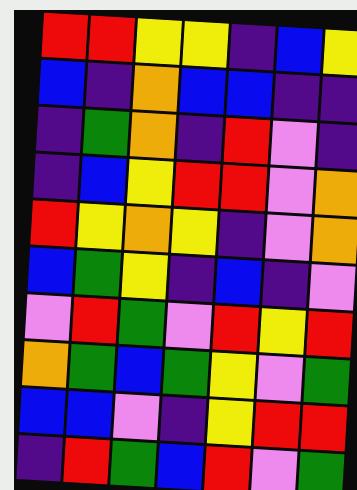[["red", "red", "yellow", "yellow", "indigo", "blue", "yellow"], ["blue", "indigo", "orange", "blue", "blue", "indigo", "indigo"], ["indigo", "green", "orange", "indigo", "red", "violet", "indigo"], ["indigo", "blue", "yellow", "red", "red", "violet", "orange"], ["red", "yellow", "orange", "yellow", "indigo", "violet", "orange"], ["blue", "green", "yellow", "indigo", "blue", "indigo", "violet"], ["violet", "red", "green", "violet", "red", "yellow", "red"], ["orange", "green", "blue", "green", "yellow", "violet", "green"], ["blue", "blue", "violet", "indigo", "yellow", "red", "red"], ["indigo", "red", "green", "blue", "red", "violet", "green"]]